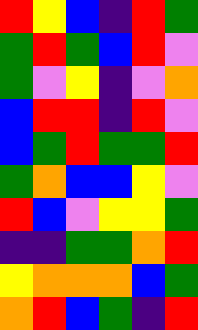[["red", "yellow", "blue", "indigo", "red", "green"], ["green", "red", "green", "blue", "red", "violet"], ["green", "violet", "yellow", "indigo", "violet", "orange"], ["blue", "red", "red", "indigo", "red", "violet"], ["blue", "green", "red", "green", "green", "red"], ["green", "orange", "blue", "blue", "yellow", "violet"], ["red", "blue", "violet", "yellow", "yellow", "green"], ["indigo", "indigo", "green", "green", "orange", "red"], ["yellow", "orange", "orange", "orange", "blue", "green"], ["orange", "red", "blue", "green", "indigo", "red"]]